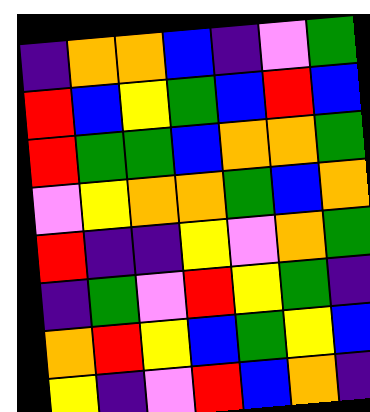[["indigo", "orange", "orange", "blue", "indigo", "violet", "green"], ["red", "blue", "yellow", "green", "blue", "red", "blue"], ["red", "green", "green", "blue", "orange", "orange", "green"], ["violet", "yellow", "orange", "orange", "green", "blue", "orange"], ["red", "indigo", "indigo", "yellow", "violet", "orange", "green"], ["indigo", "green", "violet", "red", "yellow", "green", "indigo"], ["orange", "red", "yellow", "blue", "green", "yellow", "blue"], ["yellow", "indigo", "violet", "red", "blue", "orange", "indigo"]]